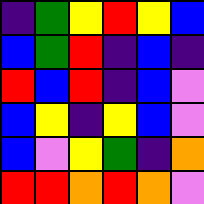[["indigo", "green", "yellow", "red", "yellow", "blue"], ["blue", "green", "red", "indigo", "blue", "indigo"], ["red", "blue", "red", "indigo", "blue", "violet"], ["blue", "yellow", "indigo", "yellow", "blue", "violet"], ["blue", "violet", "yellow", "green", "indigo", "orange"], ["red", "red", "orange", "red", "orange", "violet"]]